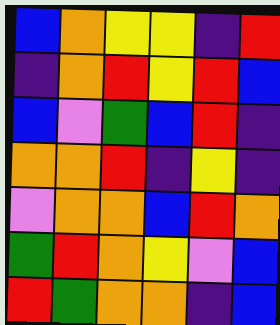[["blue", "orange", "yellow", "yellow", "indigo", "red"], ["indigo", "orange", "red", "yellow", "red", "blue"], ["blue", "violet", "green", "blue", "red", "indigo"], ["orange", "orange", "red", "indigo", "yellow", "indigo"], ["violet", "orange", "orange", "blue", "red", "orange"], ["green", "red", "orange", "yellow", "violet", "blue"], ["red", "green", "orange", "orange", "indigo", "blue"]]